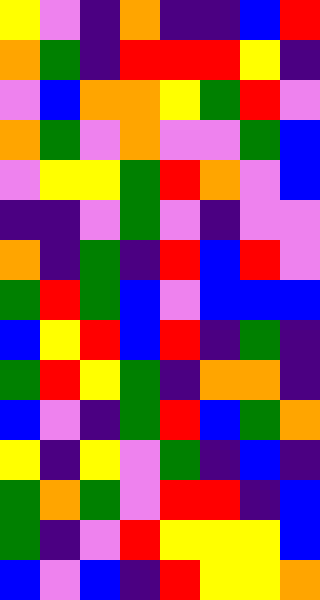[["yellow", "violet", "indigo", "orange", "indigo", "indigo", "blue", "red"], ["orange", "green", "indigo", "red", "red", "red", "yellow", "indigo"], ["violet", "blue", "orange", "orange", "yellow", "green", "red", "violet"], ["orange", "green", "violet", "orange", "violet", "violet", "green", "blue"], ["violet", "yellow", "yellow", "green", "red", "orange", "violet", "blue"], ["indigo", "indigo", "violet", "green", "violet", "indigo", "violet", "violet"], ["orange", "indigo", "green", "indigo", "red", "blue", "red", "violet"], ["green", "red", "green", "blue", "violet", "blue", "blue", "blue"], ["blue", "yellow", "red", "blue", "red", "indigo", "green", "indigo"], ["green", "red", "yellow", "green", "indigo", "orange", "orange", "indigo"], ["blue", "violet", "indigo", "green", "red", "blue", "green", "orange"], ["yellow", "indigo", "yellow", "violet", "green", "indigo", "blue", "indigo"], ["green", "orange", "green", "violet", "red", "red", "indigo", "blue"], ["green", "indigo", "violet", "red", "yellow", "yellow", "yellow", "blue"], ["blue", "violet", "blue", "indigo", "red", "yellow", "yellow", "orange"]]